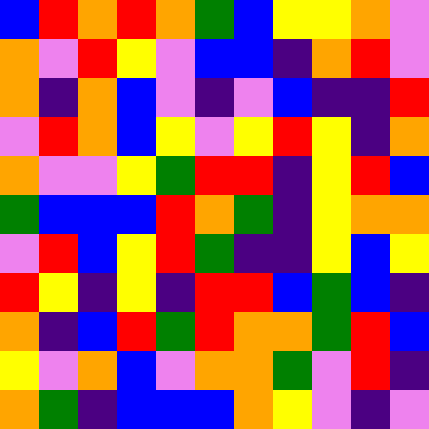[["blue", "red", "orange", "red", "orange", "green", "blue", "yellow", "yellow", "orange", "violet"], ["orange", "violet", "red", "yellow", "violet", "blue", "blue", "indigo", "orange", "red", "violet"], ["orange", "indigo", "orange", "blue", "violet", "indigo", "violet", "blue", "indigo", "indigo", "red"], ["violet", "red", "orange", "blue", "yellow", "violet", "yellow", "red", "yellow", "indigo", "orange"], ["orange", "violet", "violet", "yellow", "green", "red", "red", "indigo", "yellow", "red", "blue"], ["green", "blue", "blue", "blue", "red", "orange", "green", "indigo", "yellow", "orange", "orange"], ["violet", "red", "blue", "yellow", "red", "green", "indigo", "indigo", "yellow", "blue", "yellow"], ["red", "yellow", "indigo", "yellow", "indigo", "red", "red", "blue", "green", "blue", "indigo"], ["orange", "indigo", "blue", "red", "green", "red", "orange", "orange", "green", "red", "blue"], ["yellow", "violet", "orange", "blue", "violet", "orange", "orange", "green", "violet", "red", "indigo"], ["orange", "green", "indigo", "blue", "blue", "blue", "orange", "yellow", "violet", "indigo", "violet"]]